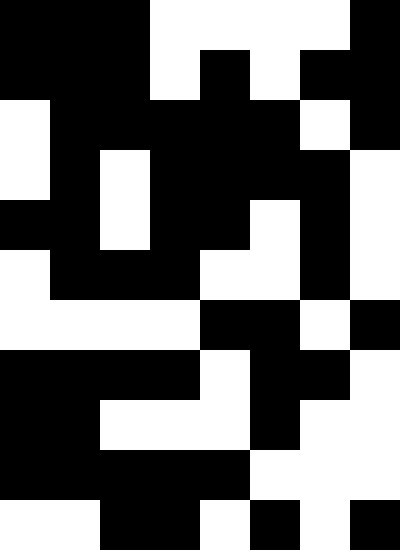[["black", "black", "black", "white", "white", "white", "white", "black"], ["black", "black", "black", "white", "black", "white", "black", "black"], ["white", "black", "black", "black", "black", "black", "white", "black"], ["white", "black", "white", "black", "black", "black", "black", "white"], ["black", "black", "white", "black", "black", "white", "black", "white"], ["white", "black", "black", "black", "white", "white", "black", "white"], ["white", "white", "white", "white", "black", "black", "white", "black"], ["black", "black", "black", "black", "white", "black", "black", "white"], ["black", "black", "white", "white", "white", "black", "white", "white"], ["black", "black", "black", "black", "black", "white", "white", "white"], ["white", "white", "black", "black", "white", "black", "white", "black"]]